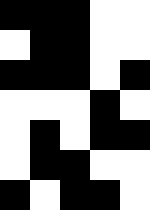[["black", "black", "black", "white", "white"], ["white", "black", "black", "white", "white"], ["black", "black", "black", "white", "black"], ["white", "white", "white", "black", "white"], ["white", "black", "white", "black", "black"], ["white", "black", "black", "white", "white"], ["black", "white", "black", "black", "white"]]